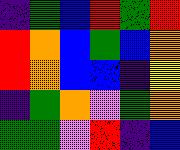[["indigo", "green", "blue", "red", "green", "red"], ["red", "orange", "blue", "green", "blue", "orange"], ["red", "orange", "blue", "blue", "indigo", "yellow"], ["indigo", "green", "orange", "violet", "green", "orange"], ["green", "green", "violet", "red", "indigo", "blue"]]